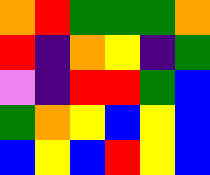[["orange", "red", "green", "green", "green", "orange"], ["red", "indigo", "orange", "yellow", "indigo", "green"], ["violet", "indigo", "red", "red", "green", "blue"], ["green", "orange", "yellow", "blue", "yellow", "blue"], ["blue", "yellow", "blue", "red", "yellow", "blue"]]